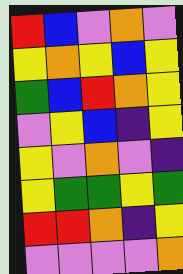[["red", "blue", "violet", "orange", "violet"], ["yellow", "orange", "yellow", "blue", "yellow"], ["green", "blue", "red", "orange", "yellow"], ["violet", "yellow", "blue", "indigo", "yellow"], ["yellow", "violet", "orange", "violet", "indigo"], ["yellow", "green", "green", "yellow", "green"], ["red", "red", "orange", "indigo", "yellow"], ["violet", "violet", "violet", "violet", "orange"]]